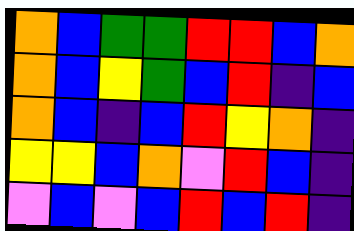[["orange", "blue", "green", "green", "red", "red", "blue", "orange"], ["orange", "blue", "yellow", "green", "blue", "red", "indigo", "blue"], ["orange", "blue", "indigo", "blue", "red", "yellow", "orange", "indigo"], ["yellow", "yellow", "blue", "orange", "violet", "red", "blue", "indigo"], ["violet", "blue", "violet", "blue", "red", "blue", "red", "indigo"]]